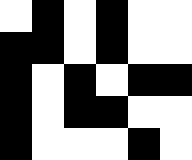[["white", "black", "white", "black", "white", "white"], ["black", "black", "white", "black", "white", "white"], ["black", "white", "black", "white", "black", "black"], ["black", "white", "black", "black", "white", "white"], ["black", "white", "white", "white", "black", "white"]]